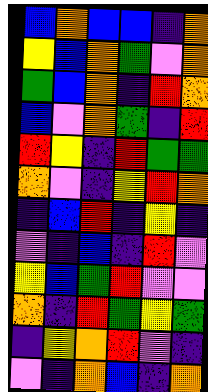[["blue", "orange", "blue", "blue", "indigo", "orange"], ["yellow", "blue", "orange", "green", "violet", "orange"], ["green", "blue", "orange", "indigo", "red", "orange"], ["blue", "violet", "orange", "green", "indigo", "red"], ["red", "yellow", "indigo", "red", "green", "green"], ["orange", "violet", "indigo", "yellow", "red", "orange"], ["indigo", "blue", "red", "indigo", "yellow", "indigo"], ["violet", "indigo", "blue", "indigo", "red", "violet"], ["yellow", "blue", "green", "red", "violet", "violet"], ["orange", "indigo", "red", "green", "yellow", "green"], ["indigo", "yellow", "orange", "red", "violet", "indigo"], ["violet", "indigo", "orange", "blue", "indigo", "orange"]]